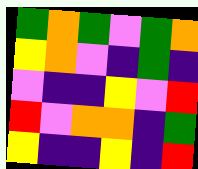[["green", "orange", "green", "violet", "green", "orange"], ["yellow", "orange", "violet", "indigo", "green", "indigo"], ["violet", "indigo", "indigo", "yellow", "violet", "red"], ["red", "violet", "orange", "orange", "indigo", "green"], ["yellow", "indigo", "indigo", "yellow", "indigo", "red"]]